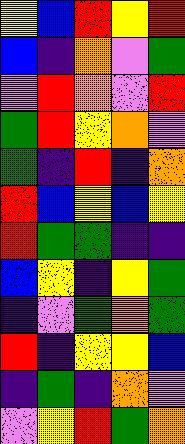[["yellow", "blue", "red", "yellow", "red"], ["blue", "indigo", "orange", "violet", "green"], ["violet", "red", "orange", "violet", "red"], ["green", "red", "yellow", "orange", "violet"], ["green", "indigo", "red", "indigo", "orange"], ["red", "blue", "yellow", "blue", "yellow"], ["red", "green", "green", "indigo", "indigo"], ["blue", "yellow", "indigo", "yellow", "green"], ["indigo", "violet", "green", "orange", "green"], ["red", "indigo", "yellow", "yellow", "blue"], ["indigo", "green", "indigo", "orange", "violet"], ["violet", "yellow", "red", "green", "orange"]]